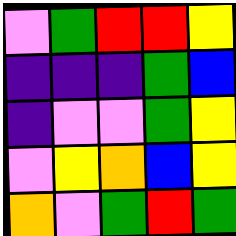[["violet", "green", "red", "red", "yellow"], ["indigo", "indigo", "indigo", "green", "blue"], ["indigo", "violet", "violet", "green", "yellow"], ["violet", "yellow", "orange", "blue", "yellow"], ["orange", "violet", "green", "red", "green"]]